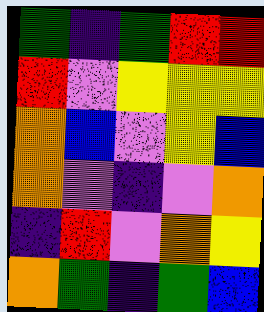[["green", "indigo", "green", "red", "red"], ["red", "violet", "yellow", "yellow", "yellow"], ["orange", "blue", "violet", "yellow", "blue"], ["orange", "violet", "indigo", "violet", "orange"], ["indigo", "red", "violet", "orange", "yellow"], ["orange", "green", "indigo", "green", "blue"]]